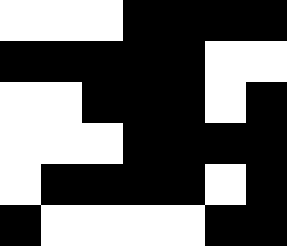[["white", "white", "white", "black", "black", "black", "black"], ["black", "black", "black", "black", "black", "white", "white"], ["white", "white", "black", "black", "black", "white", "black"], ["white", "white", "white", "black", "black", "black", "black"], ["white", "black", "black", "black", "black", "white", "black"], ["black", "white", "white", "white", "white", "black", "black"]]